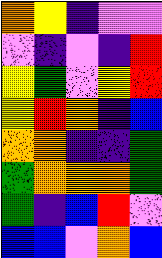[["orange", "yellow", "indigo", "violet", "violet"], ["violet", "indigo", "violet", "indigo", "red"], ["yellow", "green", "violet", "yellow", "red"], ["yellow", "red", "orange", "indigo", "blue"], ["orange", "orange", "indigo", "indigo", "green"], ["green", "orange", "orange", "orange", "green"], ["green", "indigo", "blue", "red", "violet"], ["blue", "blue", "violet", "orange", "blue"]]